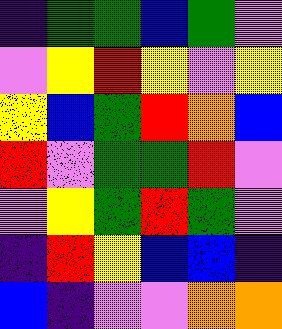[["indigo", "green", "green", "blue", "green", "violet"], ["violet", "yellow", "red", "yellow", "violet", "yellow"], ["yellow", "blue", "green", "red", "orange", "blue"], ["red", "violet", "green", "green", "red", "violet"], ["violet", "yellow", "green", "red", "green", "violet"], ["indigo", "red", "yellow", "blue", "blue", "indigo"], ["blue", "indigo", "violet", "violet", "orange", "orange"]]